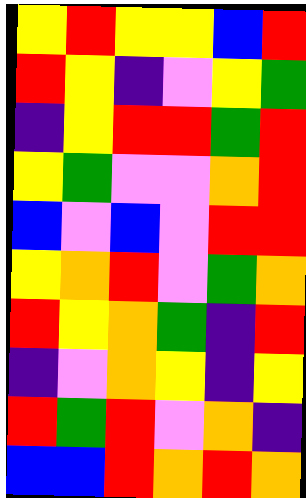[["yellow", "red", "yellow", "yellow", "blue", "red"], ["red", "yellow", "indigo", "violet", "yellow", "green"], ["indigo", "yellow", "red", "red", "green", "red"], ["yellow", "green", "violet", "violet", "orange", "red"], ["blue", "violet", "blue", "violet", "red", "red"], ["yellow", "orange", "red", "violet", "green", "orange"], ["red", "yellow", "orange", "green", "indigo", "red"], ["indigo", "violet", "orange", "yellow", "indigo", "yellow"], ["red", "green", "red", "violet", "orange", "indigo"], ["blue", "blue", "red", "orange", "red", "orange"]]